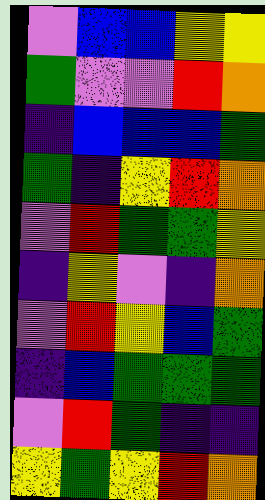[["violet", "blue", "blue", "yellow", "yellow"], ["green", "violet", "violet", "red", "orange"], ["indigo", "blue", "blue", "blue", "green"], ["green", "indigo", "yellow", "red", "orange"], ["violet", "red", "green", "green", "yellow"], ["indigo", "yellow", "violet", "indigo", "orange"], ["violet", "red", "yellow", "blue", "green"], ["indigo", "blue", "green", "green", "green"], ["violet", "red", "green", "indigo", "indigo"], ["yellow", "green", "yellow", "red", "orange"]]